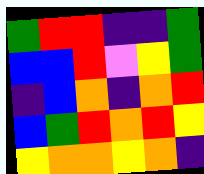[["green", "red", "red", "indigo", "indigo", "green"], ["blue", "blue", "red", "violet", "yellow", "green"], ["indigo", "blue", "orange", "indigo", "orange", "red"], ["blue", "green", "red", "orange", "red", "yellow"], ["yellow", "orange", "orange", "yellow", "orange", "indigo"]]